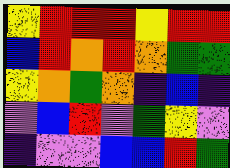[["yellow", "red", "red", "red", "yellow", "red", "red"], ["blue", "red", "orange", "red", "orange", "green", "green"], ["yellow", "orange", "green", "orange", "indigo", "blue", "indigo"], ["violet", "blue", "red", "violet", "green", "yellow", "violet"], ["indigo", "violet", "violet", "blue", "blue", "red", "green"]]